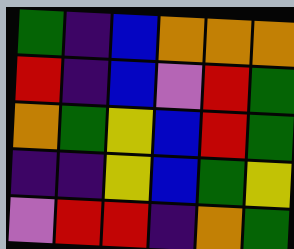[["green", "indigo", "blue", "orange", "orange", "orange"], ["red", "indigo", "blue", "violet", "red", "green"], ["orange", "green", "yellow", "blue", "red", "green"], ["indigo", "indigo", "yellow", "blue", "green", "yellow"], ["violet", "red", "red", "indigo", "orange", "green"]]